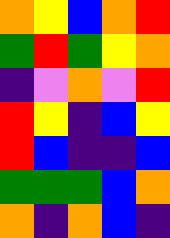[["orange", "yellow", "blue", "orange", "red"], ["green", "red", "green", "yellow", "orange"], ["indigo", "violet", "orange", "violet", "red"], ["red", "yellow", "indigo", "blue", "yellow"], ["red", "blue", "indigo", "indigo", "blue"], ["green", "green", "green", "blue", "orange"], ["orange", "indigo", "orange", "blue", "indigo"]]